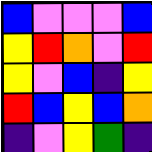[["blue", "violet", "violet", "violet", "blue"], ["yellow", "red", "orange", "violet", "red"], ["yellow", "violet", "blue", "indigo", "yellow"], ["red", "blue", "yellow", "blue", "orange"], ["indigo", "violet", "yellow", "green", "indigo"]]